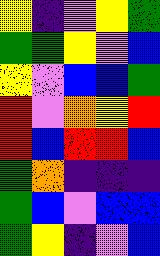[["yellow", "indigo", "violet", "yellow", "green"], ["green", "green", "yellow", "violet", "blue"], ["yellow", "violet", "blue", "blue", "green"], ["red", "violet", "orange", "yellow", "red"], ["red", "blue", "red", "red", "blue"], ["green", "orange", "indigo", "indigo", "indigo"], ["green", "blue", "violet", "blue", "blue"], ["green", "yellow", "indigo", "violet", "blue"]]